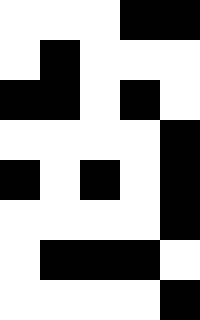[["white", "white", "white", "black", "black"], ["white", "black", "white", "white", "white"], ["black", "black", "white", "black", "white"], ["white", "white", "white", "white", "black"], ["black", "white", "black", "white", "black"], ["white", "white", "white", "white", "black"], ["white", "black", "black", "black", "white"], ["white", "white", "white", "white", "black"]]